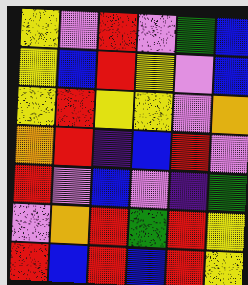[["yellow", "violet", "red", "violet", "green", "blue"], ["yellow", "blue", "red", "yellow", "violet", "blue"], ["yellow", "red", "yellow", "yellow", "violet", "orange"], ["orange", "red", "indigo", "blue", "red", "violet"], ["red", "violet", "blue", "violet", "indigo", "green"], ["violet", "orange", "red", "green", "red", "yellow"], ["red", "blue", "red", "blue", "red", "yellow"]]